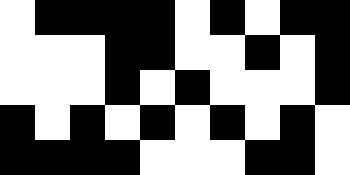[["white", "black", "black", "black", "black", "white", "black", "white", "black", "black"], ["white", "white", "white", "black", "black", "white", "white", "black", "white", "black"], ["white", "white", "white", "black", "white", "black", "white", "white", "white", "black"], ["black", "white", "black", "white", "black", "white", "black", "white", "black", "white"], ["black", "black", "black", "black", "white", "white", "white", "black", "black", "white"]]